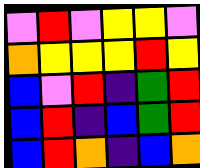[["violet", "red", "violet", "yellow", "yellow", "violet"], ["orange", "yellow", "yellow", "yellow", "red", "yellow"], ["blue", "violet", "red", "indigo", "green", "red"], ["blue", "red", "indigo", "blue", "green", "red"], ["blue", "red", "orange", "indigo", "blue", "orange"]]